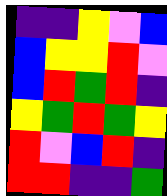[["indigo", "indigo", "yellow", "violet", "blue"], ["blue", "yellow", "yellow", "red", "violet"], ["blue", "red", "green", "red", "indigo"], ["yellow", "green", "red", "green", "yellow"], ["red", "violet", "blue", "red", "indigo"], ["red", "red", "indigo", "indigo", "green"]]